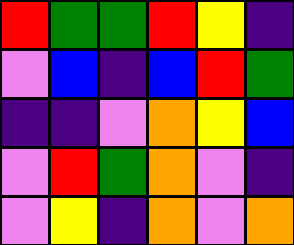[["red", "green", "green", "red", "yellow", "indigo"], ["violet", "blue", "indigo", "blue", "red", "green"], ["indigo", "indigo", "violet", "orange", "yellow", "blue"], ["violet", "red", "green", "orange", "violet", "indigo"], ["violet", "yellow", "indigo", "orange", "violet", "orange"]]